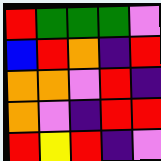[["red", "green", "green", "green", "violet"], ["blue", "red", "orange", "indigo", "red"], ["orange", "orange", "violet", "red", "indigo"], ["orange", "violet", "indigo", "red", "red"], ["red", "yellow", "red", "indigo", "violet"]]